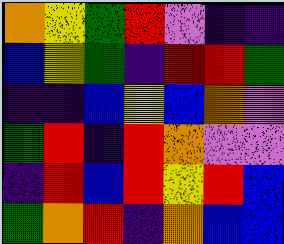[["orange", "yellow", "green", "red", "violet", "indigo", "indigo"], ["blue", "yellow", "green", "indigo", "red", "red", "green"], ["indigo", "indigo", "blue", "yellow", "blue", "orange", "violet"], ["green", "red", "indigo", "red", "orange", "violet", "violet"], ["indigo", "red", "blue", "red", "yellow", "red", "blue"], ["green", "orange", "red", "indigo", "orange", "blue", "blue"]]